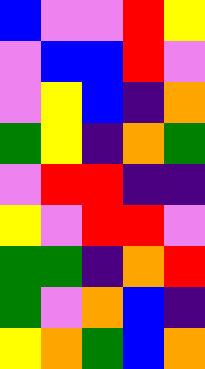[["blue", "violet", "violet", "red", "yellow"], ["violet", "blue", "blue", "red", "violet"], ["violet", "yellow", "blue", "indigo", "orange"], ["green", "yellow", "indigo", "orange", "green"], ["violet", "red", "red", "indigo", "indigo"], ["yellow", "violet", "red", "red", "violet"], ["green", "green", "indigo", "orange", "red"], ["green", "violet", "orange", "blue", "indigo"], ["yellow", "orange", "green", "blue", "orange"]]